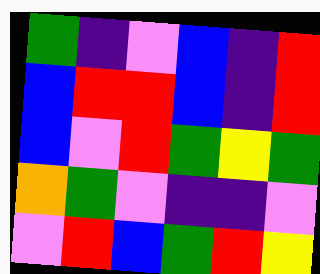[["green", "indigo", "violet", "blue", "indigo", "red"], ["blue", "red", "red", "blue", "indigo", "red"], ["blue", "violet", "red", "green", "yellow", "green"], ["orange", "green", "violet", "indigo", "indigo", "violet"], ["violet", "red", "blue", "green", "red", "yellow"]]